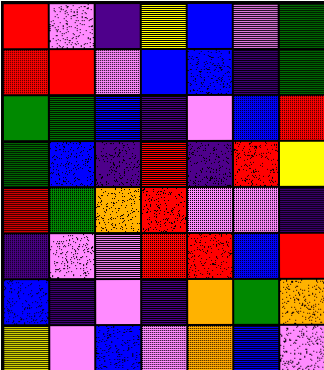[["red", "violet", "indigo", "yellow", "blue", "violet", "green"], ["red", "red", "violet", "blue", "blue", "indigo", "green"], ["green", "green", "blue", "indigo", "violet", "blue", "red"], ["green", "blue", "indigo", "red", "indigo", "red", "yellow"], ["red", "green", "orange", "red", "violet", "violet", "indigo"], ["indigo", "violet", "violet", "red", "red", "blue", "red"], ["blue", "indigo", "violet", "indigo", "orange", "green", "orange"], ["yellow", "violet", "blue", "violet", "orange", "blue", "violet"]]